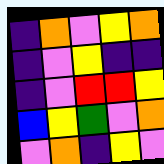[["indigo", "orange", "violet", "yellow", "orange"], ["indigo", "violet", "yellow", "indigo", "indigo"], ["indigo", "violet", "red", "red", "yellow"], ["blue", "yellow", "green", "violet", "orange"], ["violet", "orange", "indigo", "yellow", "violet"]]